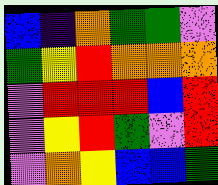[["blue", "indigo", "orange", "green", "green", "violet"], ["green", "yellow", "red", "orange", "orange", "orange"], ["violet", "red", "red", "red", "blue", "red"], ["violet", "yellow", "red", "green", "violet", "red"], ["violet", "orange", "yellow", "blue", "blue", "green"]]